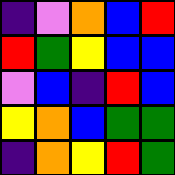[["indigo", "violet", "orange", "blue", "red"], ["red", "green", "yellow", "blue", "blue"], ["violet", "blue", "indigo", "red", "blue"], ["yellow", "orange", "blue", "green", "green"], ["indigo", "orange", "yellow", "red", "green"]]